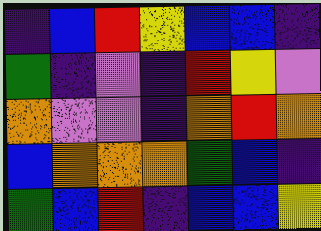[["indigo", "blue", "red", "yellow", "blue", "blue", "indigo"], ["green", "indigo", "violet", "indigo", "red", "yellow", "violet"], ["orange", "violet", "violet", "indigo", "orange", "red", "orange"], ["blue", "orange", "orange", "orange", "green", "blue", "indigo"], ["green", "blue", "red", "indigo", "blue", "blue", "yellow"]]